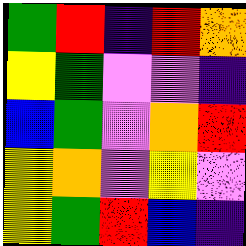[["green", "red", "indigo", "red", "orange"], ["yellow", "green", "violet", "violet", "indigo"], ["blue", "green", "violet", "orange", "red"], ["yellow", "orange", "violet", "yellow", "violet"], ["yellow", "green", "red", "blue", "indigo"]]